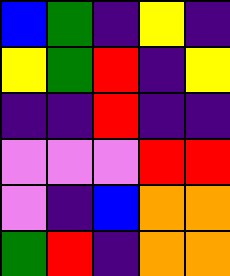[["blue", "green", "indigo", "yellow", "indigo"], ["yellow", "green", "red", "indigo", "yellow"], ["indigo", "indigo", "red", "indigo", "indigo"], ["violet", "violet", "violet", "red", "red"], ["violet", "indigo", "blue", "orange", "orange"], ["green", "red", "indigo", "orange", "orange"]]